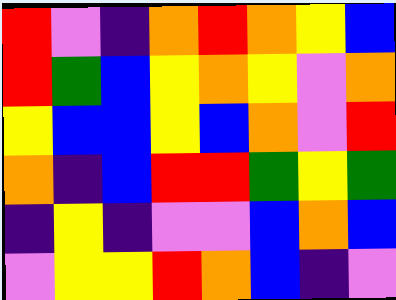[["red", "violet", "indigo", "orange", "red", "orange", "yellow", "blue"], ["red", "green", "blue", "yellow", "orange", "yellow", "violet", "orange"], ["yellow", "blue", "blue", "yellow", "blue", "orange", "violet", "red"], ["orange", "indigo", "blue", "red", "red", "green", "yellow", "green"], ["indigo", "yellow", "indigo", "violet", "violet", "blue", "orange", "blue"], ["violet", "yellow", "yellow", "red", "orange", "blue", "indigo", "violet"]]